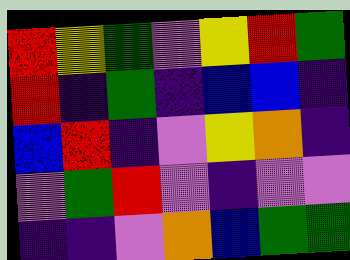[["red", "yellow", "green", "violet", "yellow", "red", "green"], ["red", "indigo", "green", "indigo", "blue", "blue", "indigo"], ["blue", "red", "indigo", "violet", "yellow", "orange", "indigo"], ["violet", "green", "red", "violet", "indigo", "violet", "violet"], ["indigo", "indigo", "violet", "orange", "blue", "green", "green"]]